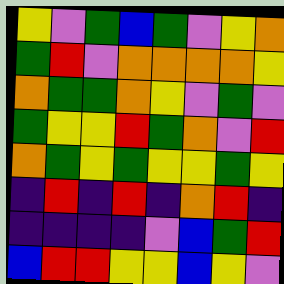[["yellow", "violet", "green", "blue", "green", "violet", "yellow", "orange"], ["green", "red", "violet", "orange", "orange", "orange", "orange", "yellow"], ["orange", "green", "green", "orange", "yellow", "violet", "green", "violet"], ["green", "yellow", "yellow", "red", "green", "orange", "violet", "red"], ["orange", "green", "yellow", "green", "yellow", "yellow", "green", "yellow"], ["indigo", "red", "indigo", "red", "indigo", "orange", "red", "indigo"], ["indigo", "indigo", "indigo", "indigo", "violet", "blue", "green", "red"], ["blue", "red", "red", "yellow", "yellow", "blue", "yellow", "violet"]]